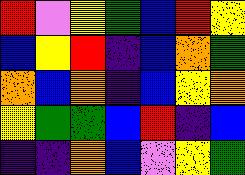[["red", "violet", "yellow", "green", "blue", "red", "yellow"], ["blue", "yellow", "red", "indigo", "blue", "orange", "green"], ["orange", "blue", "orange", "indigo", "blue", "yellow", "orange"], ["yellow", "green", "green", "blue", "red", "indigo", "blue"], ["indigo", "indigo", "orange", "blue", "violet", "yellow", "green"]]